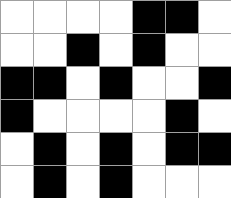[["white", "white", "white", "white", "black", "black", "white"], ["white", "white", "black", "white", "black", "white", "white"], ["black", "black", "white", "black", "white", "white", "black"], ["black", "white", "white", "white", "white", "black", "white"], ["white", "black", "white", "black", "white", "black", "black"], ["white", "black", "white", "black", "white", "white", "white"]]